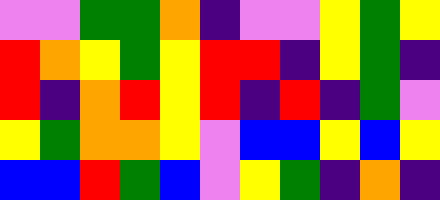[["violet", "violet", "green", "green", "orange", "indigo", "violet", "violet", "yellow", "green", "yellow"], ["red", "orange", "yellow", "green", "yellow", "red", "red", "indigo", "yellow", "green", "indigo"], ["red", "indigo", "orange", "red", "yellow", "red", "indigo", "red", "indigo", "green", "violet"], ["yellow", "green", "orange", "orange", "yellow", "violet", "blue", "blue", "yellow", "blue", "yellow"], ["blue", "blue", "red", "green", "blue", "violet", "yellow", "green", "indigo", "orange", "indigo"]]